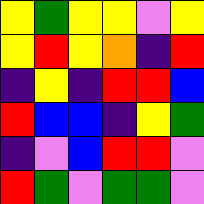[["yellow", "green", "yellow", "yellow", "violet", "yellow"], ["yellow", "red", "yellow", "orange", "indigo", "red"], ["indigo", "yellow", "indigo", "red", "red", "blue"], ["red", "blue", "blue", "indigo", "yellow", "green"], ["indigo", "violet", "blue", "red", "red", "violet"], ["red", "green", "violet", "green", "green", "violet"]]